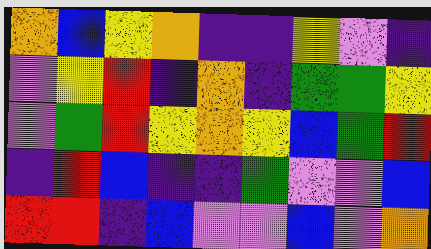[["orange", "blue", "yellow", "orange", "indigo", "indigo", "yellow", "violet", "indigo"], ["violet", "yellow", "red", "indigo", "orange", "indigo", "green", "green", "yellow"], ["violet", "green", "red", "yellow", "orange", "yellow", "blue", "green", "red"], ["indigo", "red", "blue", "indigo", "indigo", "green", "violet", "violet", "blue"], ["red", "red", "indigo", "blue", "violet", "violet", "blue", "violet", "orange"]]